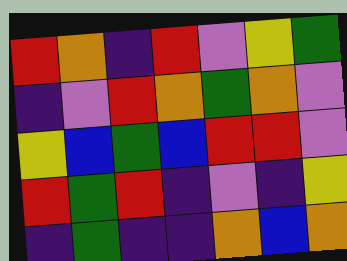[["red", "orange", "indigo", "red", "violet", "yellow", "green"], ["indigo", "violet", "red", "orange", "green", "orange", "violet"], ["yellow", "blue", "green", "blue", "red", "red", "violet"], ["red", "green", "red", "indigo", "violet", "indigo", "yellow"], ["indigo", "green", "indigo", "indigo", "orange", "blue", "orange"]]